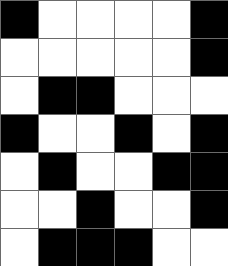[["black", "white", "white", "white", "white", "black"], ["white", "white", "white", "white", "white", "black"], ["white", "black", "black", "white", "white", "white"], ["black", "white", "white", "black", "white", "black"], ["white", "black", "white", "white", "black", "black"], ["white", "white", "black", "white", "white", "black"], ["white", "black", "black", "black", "white", "white"]]